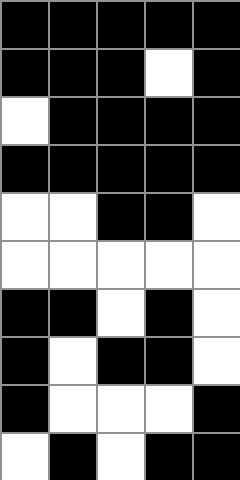[["black", "black", "black", "black", "black"], ["black", "black", "black", "white", "black"], ["white", "black", "black", "black", "black"], ["black", "black", "black", "black", "black"], ["white", "white", "black", "black", "white"], ["white", "white", "white", "white", "white"], ["black", "black", "white", "black", "white"], ["black", "white", "black", "black", "white"], ["black", "white", "white", "white", "black"], ["white", "black", "white", "black", "black"]]